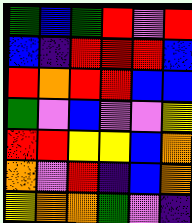[["green", "blue", "green", "red", "violet", "red"], ["blue", "indigo", "red", "red", "red", "blue"], ["red", "orange", "red", "red", "blue", "blue"], ["green", "violet", "blue", "violet", "violet", "yellow"], ["red", "red", "yellow", "yellow", "blue", "orange"], ["orange", "violet", "red", "indigo", "blue", "orange"], ["yellow", "orange", "orange", "green", "violet", "indigo"]]